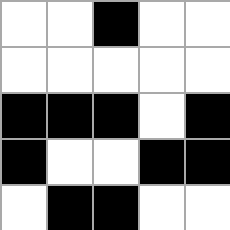[["white", "white", "black", "white", "white"], ["white", "white", "white", "white", "white"], ["black", "black", "black", "white", "black"], ["black", "white", "white", "black", "black"], ["white", "black", "black", "white", "white"]]